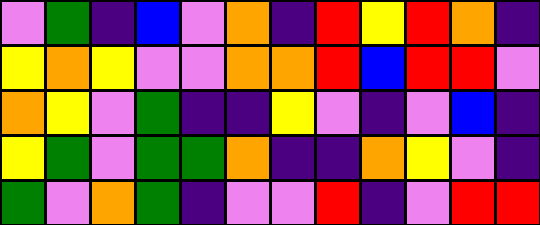[["violet", "green", "indigo", "blue", "violet", "orange", "indigo", "red", "yellow", "red", "orange", "indigo"], ["yellow", "orange", "yellow", "violet", "violet", "orange", "orange", "red", "blue", "red", "red", "violet"], ["orange", "yellow", "violet", "green", "indigo", "indigo", "yellow", "violet", "indigo", "violet", "blue", "indigo"], ["yellow", "green", "violet", "green", "green", "orange", "indigo", "indigo", "orange", "yellow", "violet", "indigo"], ["green", "violet", "orange", "green", "indigo", "violet", "violet", "red", "indigo", "violet", "red", "red"]]